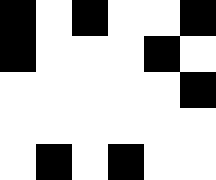[["black", "white", "black", "white", "white", "black"], ["black", "white", "white", "white", "black", "white"], ["white", "white", "white", "white", "white", "black"], ["white", "white", "white", "white", "white", "white"], ["white", "black", "white", "black", "white", "white"]]